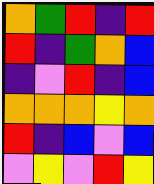[["orange", "green", "red", "indigo", "red"], ["red", "indigo", "green", "orange", "blue"], ["indigo", "violet", "red", "indigo", "blue"], ["orange", "orange", "orange", "yellow", "orange"], ["red", "indigo", "blue", "violet", "blue"], ["violet", "yellow", "violet", "red", "yellow"]]